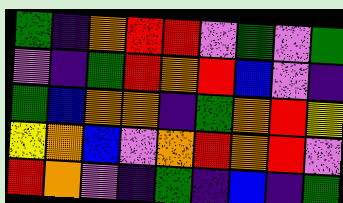[["green", "indigo", "orange", "red", "red", "violet", "green", "violet", "green"], ["violet", "indigo", "green", "red", "orange", "red", "blue", "violet", "indigo"], ["green", "blue", "orange", "orange", "indigo", "green", "orange", "red", "yellow"], ["yellow", "orange", "blue", "violet", "orange", "red", "orange", "red", "violet"], ["red", "orange", "violet", "indigo", "green", "indigo", "blue", "indigo", "green"]]